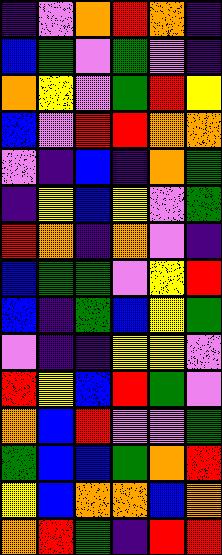[["indigo", "violet", "orange", "red", "orange", "indigo"], ["blue", "green", "violet", "green", "violet", "indigo"], ["orange", "yellow", "violet", "green", "red", "yellow"], ["blue", "violet", "red", "red", "orange", "orange"], ["violet", "indigo", "blue", "indigo", "orange", "green"], ["indigo", "yellow", "blue", "yellow", "violet", "green"], ["red", "orange", "indigo", "orange", "violet", "indigo"], ["blue", "green", "green", "violet", "yellow", "red"], ["blue", "indigo", "green", "blue", "yellow", "green"], ["violet", "indigo", "indigo", "yellow", "yellow", "violet"], ["red", "yellow", "blue", "red", "green", "violet"], ["orange", "blue", "red", "violet", "violet", "green"], ["green", "blue", "blue", "green", "orange", "red"], ["yellow", "blue", "orange", "orange", "blue", "orange"], ["orange", "red", "green", "indigo", "red", "red"]]